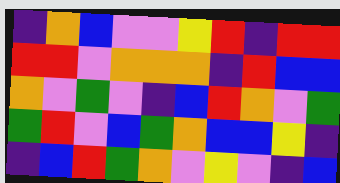[["indigo", "orange", "blue", "violet", "violet", "yellow", "red", "indigo", "red", "red"], ["red", "red", "violet", "orange", "orange", "orange", "indigo", "red", "blue", "blue"], ["orange", "violet", "green", "violet", "indigo", "blue", "red", "orange", "violet", "green"], ["green", "red", "violet", "blue", "green", "orange", "blue", "blue", "yellow", "indigo"], ["indigo", "blue", "red", "green", "orange", "violet", "yellow", "violet", "indigo", "blue"]]